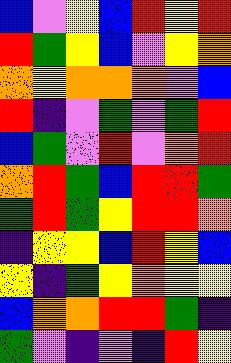[["blue", "violet", "yellow", "blue", "red", "yellow", "red"], ["red", "green", "yellow", "blue", "violet", "yellow", "orange"], ["orange", "yellow", "orange", "orange", "orange", "violet", "blue"], ["red", "indigo", "violet", "green", "violet", "green", "red"], ["blue", "green", "violet", "red", "violet", "orange", "red"], ["orange", "red", "green", "blue", "red", "red", "green"], ["green", "red", "green", "yellow", "red", "red", "orange"], ["indigo", "yellow", "yellow", "blue", "red", "yellow", "blue"], ["yellow", "indigo", "green", "yellow", "orange", "yellow", "yellow"], ["blue", "orange", "orange", "red", "red", "green", "indigo"], ["green", "violet", "indigo", "violet", "indigo", "red", "yellow"]]